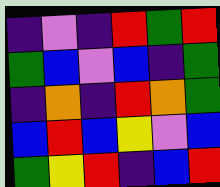[["indigo", "violet", "indigo", "red", "green", "red"], ["green", "blue", "violet", "blue", "indigo", "green"], ["indigo", "orange", "indigo", "red", "orange", "green"], ["blue", "red", "blue", "yellow", "violet", "blue"], ["green", "yellow", "red", "indigo", "blue", "red"]]